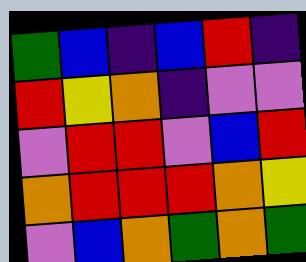[["green", "blue", "indigo", "blue", "red", "indigo"], ["red", "yellow", "orange", "indigo", "violet", "violet"], ["violet", "red", "red", "violet", "blue", "red"], ["orange", "red", "red", "red", "orange", "yellow"], ["violet", "blue", "orange", "green", "orange", "green"]]